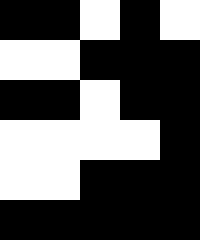[["black", "black", "white", "black", "white"], ["white", "white", "black", "black", "black"], ["black", "black", "white", "black", "black"], ["white", "white", "white", "white", "black"], ["white", "white", "black", "black", "black"], ["black", "black", "black", "black", "black"]]